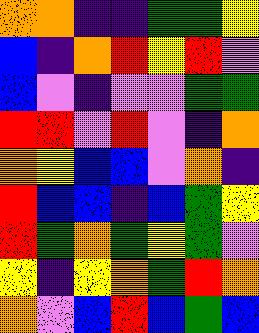[["orange", "orange", "indigo", "indigo", "green", "green", "yellow"], ["blue", "indigo", "orange", "red", "yellow", "red", "violet"], ["blue", "violet", "indigo", "violet", "violet", "green", "green"], ["red", "red", "violet", "red", "violet", "indigo", "orange"], ["orange", "yellow", "blue", "blue", "violet", "orange", "indigo"], ["red", "blue", "blue", "indigo", "blue", "green", "yellow"], ["red", "green", "orange", "green", "yellow", "green", "violet"], ["yellow", "indigo", "yellow", "orange", "green", "red", "orange"], ["orange", "violet", "blue", "red", "blue", "green", "blue"]]